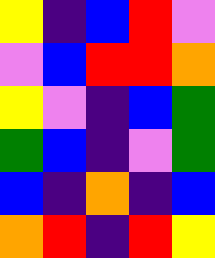[["yellow", "indigo", "blue", "red", "violet"], ["violet", "blue", "red", "red", "orange"], ["yellow", "violet", "indigo", "blue", "green"], ["green", "blue", "indigo", "violet", "green"], ["blue", "indigo", "orange", "indigo", "blue"], ["orange", "red", "indigo", "red", "yellow"]]